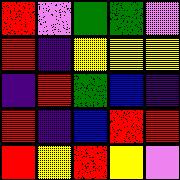[["red", "violet", "green", "green", "violet"], ["red", "indigo", "yellow", "yellow", "yellow"], ["indigo", "red", "green", "blue", "indigo"], ["red", "indigo", "blue", "red", "red"], ["red", "yellow", "red", "yellow", "violet"]]